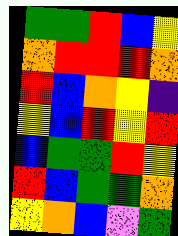[["green", "green", "red", "blue", "yellow"], ["orange", "red", "red", "red", "orange"], ["red", "blue", "orange", "yellow", "indigo"], ["yellow", "blue", "red", "yellow", "red"], ["blue", "green", "green", "red", "yellow"], ["red", "blue", "green", "green", "orange"], ["yellow", "orange", "blue", "violet", "green"]]